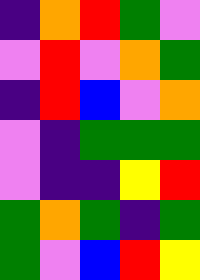[["indigo", "orange", "red", "green", "violet"], ["violet", "red", "violet", "orange", "green"], ["indigo", "red", "blue", "violet", "orange"], ["violet", "indigo", "green", "green", "green"], ["violet", "indigo", "indigo", "yellow", "red"], ["green", "orange", "green", "indigo", "green"], ["green", "violet", "blue", "red", "yellow"]]